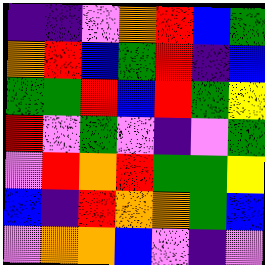[["indigo", "indigo", "violet", "orange", "red", "blue", "green"], ["orange", "red", "blue", "green", "red", "indigo", "blue"], ["green", "green", "red", "blue", "red", "green", "yellow"], ["red", "violet", "green", "violet", "indigo", "violet", "green"], ["violet", "red", "orange", "red", "green", "green", "yellow"], ["blue", "indigo", "red", "orange", "orange", "green", "blue"], ["violet", "orange", "orange", "blue", "violet", "indigo", "violet"]]